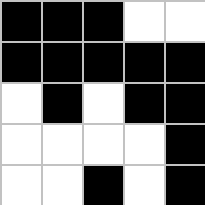[["black", "black", "black", "white", "white"], ["black", "black", "black", "black", "black"], ["white", "black", "white", "black", "black"], ["white", "white", "white", "white", "black"], ["white", "white", "black", "white", "black"]]